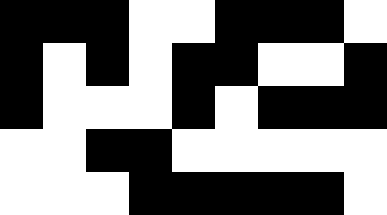[["black", "black", "black", "white", "white", "black", "black", "black", "white"], ["black", "white", "black", "white", "black", "black", "white", "white", "black"], ["black", "white", "white", "white", "black", "white", "black", "black", "black"], ["white", "white", "black", "black", "white", "white", "white", "white", "white"], ["white", "white", "white", "black", "black", "black", "black", "black", "white"]]